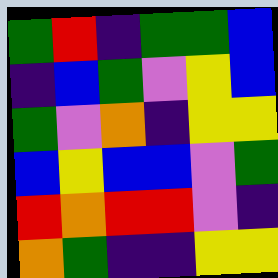[["green", "red", "indigo", "green", "green", "blue"], ["indigo", "blue", "green", "violet", "yellow", "blue"], ["green", "violet", "orange", "indigo", "yellow", "yellow"], ["blue", "yellow", "blue", "blue", "violet", "green"], ["red", "orange", "red", "red", "violet", "indigo"], ["orange", "green", "indigo", "indigo", "yellow", "yellow"]]